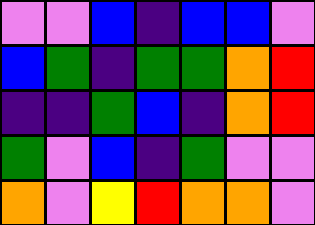[["violet", "violet", "blue", "indigo", "blue", "blue", "violet"], ["blue", "green", "indigo", "green", "green", "orange", "red"], ["indigo", "indigo", "green", "blue", "indigo", "orange", "red"], ["green", "violet", "blue", "indigo", "green", "violet", "violet"], ["orange", "violet", "yellow", "red", "orange", "orange", "violet"]]